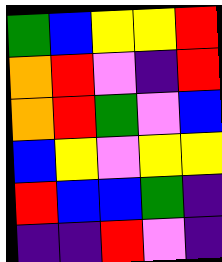[["green", "blue", "yellow", "yellow", "red"], ["orange", "red", "violet", "indigo", "red"], ["orange", "red", "green", "violet", "blue"], ["blue", "yellow", "violet", "yellow", "yellow"], ["red", "blue", "blue", "green", "indigo"], ["indigo", "indigo", "red", "violet", "indigo"]]